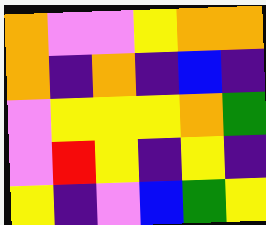[["orange", "violet", "violet", "yellow", "orange", "orange"], ["orange", "indigo", "orange", "indigo", "blue", "indigo"], ["violet", "yellow", "yellow", "yellow", "orange", "green"], ["violet", "red", "yellow", "indigo", "yellow", "indigo"], ["yellow", "indigo", "violet", "blue", "green", "yellow"]]